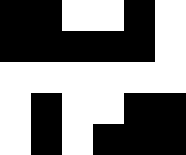[["black", "black", "white", "white", "black", "white"], ["black", "black", "black", "black", "black", "white"], ["white", "white", "white", "white", "white", "white"], ["white", "black", "white", "white", "black", "black"], ["white", "black", "white", "black", "black", "black"]]